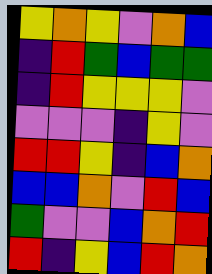[["yellow", "orange", "yellow", "violet", "orange", "blue"], ["indigo", "red", "green", "blue", "green", "green"], ["indigo", "red", "yellow", "yellow", "yellow", "violet"], ["violet", "violet", "violet", "indigo", "yellow", "violet"], ["red", "red", "yellow", "indigo", "blue", "orange"], ["blue", "blue", "orange", "violet", "red", "blue"], ["green", "violet", "violet", "blue", "orange", "red"], ["red", "indigo", "yellow", "blue", "red", "orange"]]